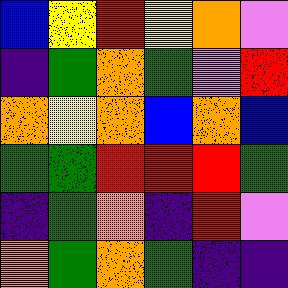[["blue", "yellow", "red", "yellow", "orange", "violet"], ["indigo", "green", "orange", "green", "violet", "red"], ["orange", "yellow", "orange", "blue", "orange", "blue"], ["green", "green", "red", "red", "red", "green"], ["indigo", "green", "orange", "indigo", "red", "violet"], ["orange", "green", "orange", "green", "indigo", "indigo"]]